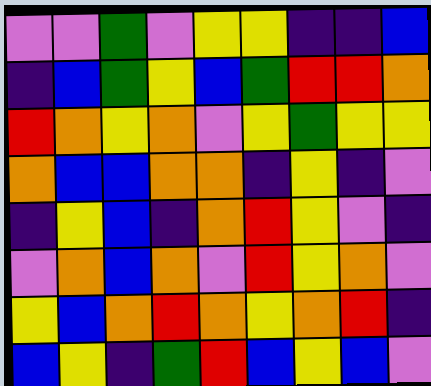[["violet", "violet", "green", "violet", "yellow", "yellow", "indigo", "indigo", "blue"], ["indigo", "blue", "green", "yellow", "blue", "green", "red", "red", "orange"], ["red", "orange", "yellow", "orange", "violet", "yellow", "green", "yellow", "yellow"], ["orange", "blue", "blue", "orange", "orange", "indigo", "yellow", "indigo", "violet"], ["indigo", "yellow", "blue", "indigo", "orange", "red", "yellow", "violet", "indigo"], ["violet", "orange", "blue", "orange", "violet", "red", "yellow", "orange", "violet"], ["yellow", "blue", "orange", "red", "orange", "yellow", "orange", "red", "indigo"], ["blue", "yellow", "indigo", "green", "red", "blue", "yellow", "blue", "violet"]]